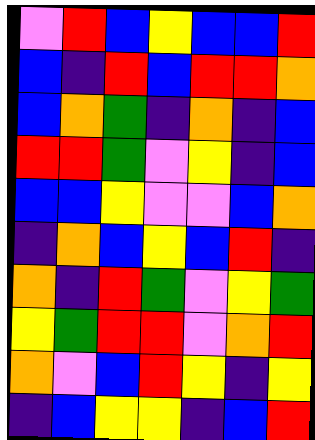[["violet", "red", "blue", "yellow", "blue", "blue", "red"], ["blue", "indigo", "red", "blue", "red", "red", "orange"], ["blue", "orange", "green", "indigo", "orange", "indigo", "blue"], ["red", "red", "green", "violet", "yellow", "indigo", "blue"], ["blue", "blue", "yellow", "violet", "violet", "blue", "orange"], ["indigo", "orange", "blue", "yellow", "blue", "red", "indigo"], ["orange", "indigo", "red", "green", "violet", "yellow", "green"], ["yellow", "green", "red", "red", "violet", "orange", "red"], ["orange", "violet", "blue", "red", "yellow", "indigo", "yellow"], ["indigo", "blue", "yellow", "yellow", "indigo", "blue", "red"]]